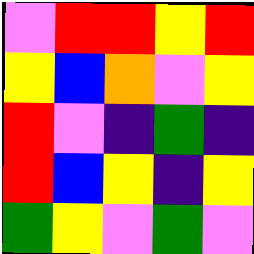[["violet", "red", "red", "yellow", "red"], ["yellow", "blue", "orange", "violet", "yellow"], ["red", "violet", "indigo", "green", "indigo"], ["red", "blue", "yellow", "indigo", "yellow"], ["green", "yellow", "violet", "green", "violet"]]